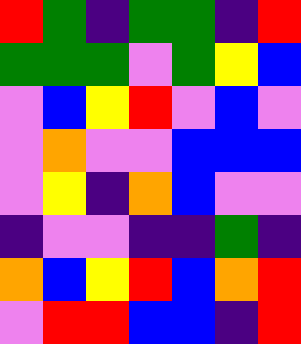[["red", "green", "indigo", "green", "green", "indigo", "red"], ["green", "green", "green", "violet", "green", "yellow", "blue"], ["violet", "blue", "yellow", "red", "violet", "blue", "violet"], ["violet", "orange", "violet", "violet", "blue", "blue", "blue"], ["violet", "yellow", "indigo", "orange", "blue", "violet", "violet"], ["indigo", "violet", "violet", "indigo", "indigo", "green", "indigo"], ["orange", "blue", "yellow", "red", "blue", "orange", "red"], ["violet", "red", "red", "blue", "blue", "indigo", "red"]]